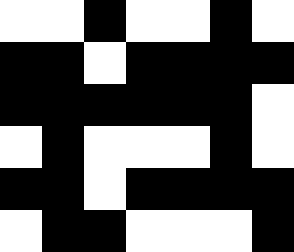[["white", "white", "black", "white", "white", "black", "white"], ["black", "black", "white", "black", "black", "black", "black"], ["black", "black", "black", "black", "black", "black", "white"], ["white", "black", "white", "white", "white", "black", "white"], ["black", "black", "white", "black", "black", "black", "black"], ["white", "black", "black", "white", "white", "white", "black"]]